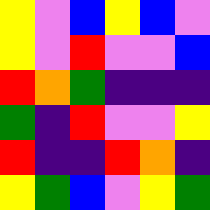[["yellow", "violet", "blue", "yellow", "blue", "violet"], ["yellow", "violet", "red", "violet", "violet", "blue"], ["red", "orange", "green", "indigo", "indigo", "indigo"], ["green", "indigo", "red", "violet", "violet", "yellow"], ["red", "indigo", "indigo", "red", "orange", "indigo"], ["yellow", "green", "blue", "violet", "yellow", "green"]]